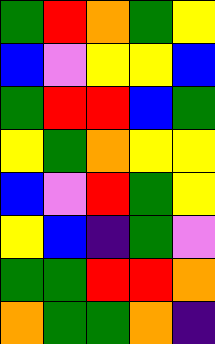[["green", "red", "orange", "green", "yellow"], ["blue", "violet", "yellow", "yellow", "blue"], ["green", "red", "red", "blue", "green"], ["yellow", "green", "orange", "yellow", "yellow"], ["blue", "violet", "red", "green", "yellow"], ["yellow", "blue", "indigo", "green", "violet"], ["green", "green", "red", "red", "orange"], ["orange", "green", "green", "orange", "indigo"]]